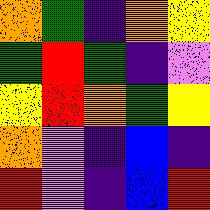[["orange", "green", "indigo", "orange", "yellow"], ["green", "red", "green", "indigo", "violet"], ["yellow", "red", "orange", "green", "yellow"], ["orange", "violet", "indigo", "blue", "indigo"], ["red", "violet", "indigo", "blue", "red"]]